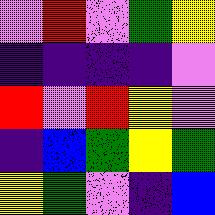[["violet", "red", "violet", "green", "yellow"], ["indigo", "indigo", "indigo", "indigo", "violet"], ["red", "violet", "red", "yellow", "violet"], ["indigo", "blue", "green", "yellow", "green"], ["yellow", "green", "violet", "indigo", "blue"]]